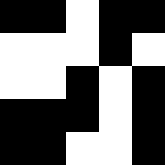[["black", "black", "white", "black", "black"], ["white", "white", "white", "black", "white"], ["white", "white", "black", "white", "black"], ["black", "black", "black", "white", "black"], ["black", "black", "white", "white", "black"]]